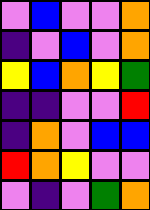[["violet", "blue", "violet", "violet", "orange"], ["indigo", "violet", "blue", "violet", "orange"], ["yellow", "blue", "orange", "yellow", "green"], ["indigo", "indigo", "violet", "violet", "red"], ["indigo", "orange", "violet", "blue", "blue"], ["red", "orange", "yellow", "violet", "violet"], ["violet", "indigo", "violet", "green", "orange"]]